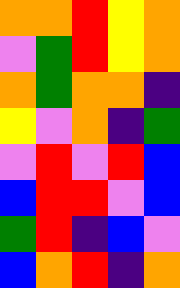[["orange", "orange", "red", "yellow", "orange"], ["violet", "green", "red", "yellow", "orange"], ["orange", "green", "orange", "orange", "indigo"], ["yellow", "violet", "orange", "indigo", "green"], ["violet", "red", "violet", "red", "blue"], ["blue", "red", "red", "violet", "blue"], ["green", "red", "indigo", "blue", "violet"], ["blue", "orange", "red", "indigo", "orange"]]